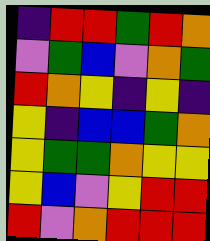[["indigo", "red", "red", "green", "red", "orange"], ["violet", "green", "blue", "violet", "orange", "green"], ["red", "orange", "yellow", "indigo", "yellow", "indigo"], ["yellow", "indigo", "blue", "blue", "green", "orange"], ["yellow", "green", "green", "orange", "yellow", "yellow"], ["yellow", "blue", "violet", "yellow", "red", "red"], ["red", "violet", "orange", "red", "red", "red"]]